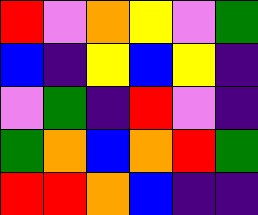[["red", "violet", "orange", "yellow", "violet", "green"], ["blue", "indigo", "yellow", "blue", "yellow", "indigo"], ["violet", "green", "indigo", "red", "violet", "indigo"], ["green", "orange", "blue", "orange", "red", "green"], ["red", "red", "orange", "blue", "indigo", "indigo"]]